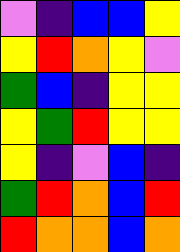[["violet", "indigo", "blue", "blue", "yellow"], ["yellow", "red", "orange", "yellow", "violet"], ["green", "blue", "indigo", "yellow", "yellow"], ["yellow", "green", "red", "yellow", "yellow"], ["yellow", "indigo", "violet", "blue", "indigo"], ["green", "red", "orange", "blue", "red"], ["red", "orange", "orange", "blue", "orange"]]